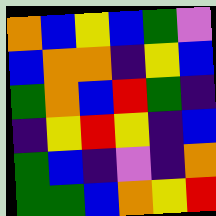[["orange", "blue", "yellow", "blue", "green", "violet"], ["blue", "orange", "orange", "indigo", "yellow", "blue"], ["green", "orange", "blue", "red", "green", "indigo"], ["indigo", "yellow", "red", "yellow", "indigo", "blue"], ["green", "blue", "indigo", "violet", "indigo", "orange"], ["green", "green", "blue", "orange", "yellow", "red"]]